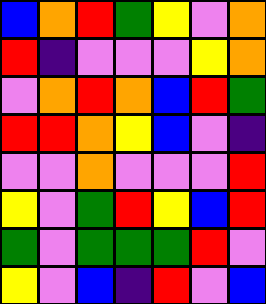[["blue", "orange", "red", "green", "yellow", "violet", "orange"], ["red", "indigo", "violet", "violet", "violet", "yellow", "orange"], ["violet", "orange", "red", "orange", "blue", "red", "green"], ["red", "red", "orange", "yellow", "blue", "violet", "indigo"], ["violet", "violet", "orange", "violet", "violet", "violet", "red"], ["yellow", "violet", "green", "red", "yellow", "blue", "red"], ["green", "violet", "green", "green", "green", "red", "violet"], ["yellow", "violet", "blue", "indigo", "red", "violet", "blue"]]